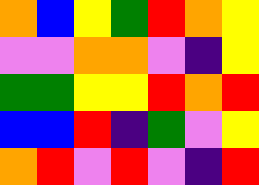[["orange", "blue", "yellow", "green", "red", "orange", "yellow"], ["violet", "violet", "orange", "orange", "violet", "indigo", "yellow"], ["green", "green", "yellow", "yellow", "red", "orange", "red"], ["blue", "blue", "red", "indigo", "green", "violet", "yellow"], ["orange", "red", "violet", "red", "violet", "indigo", "red"]]